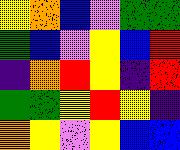[["yellow", "orange", "blue", "violet", "green", "green"], ["green", "blue", "violet", "yellow", "blue", "red"], ["indigo", "orange", "red", "yellow", "indigo", "red"], ["green", "green", "yellow", "red", "yellow", "indigo"], ["orange", "yellow", "violet", "yellow", "blue", "blue"]]